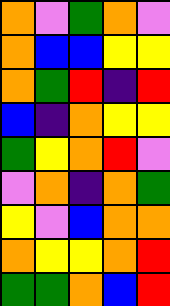[["orange", "violet", "green", "orange", "violet"], ["orange", "blue", "blue", "yellow", "yellow"], ["orange", "green", "red", "indigo", "red"], ["blue", "indigo", "orange", "yellow", "yellow"], ["green", "yellow", "orange", "red", "violet"], ["violet", "orange", "indigo", "orange", "green"], ["yellow", "violet", "blue", "orange", "orange"], ["orange", "yellow", "yellow", "orange", "red"], ["green", "green", "orange", "blue", "red"]]